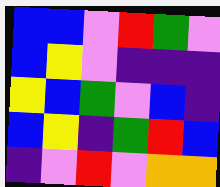[["blue", "blue", "violet", "red", "green", "violet"], ["blue", "yellow", "violet", "indigo", "indigo", "indigo"], ["yellow", "blue", "green", "violet", "blue", "indigo"], ["blue", "yellow", "indigo", "green", "red", "blue"], ["indigo", "violet", "red", "violet", "orange", "orange"]]